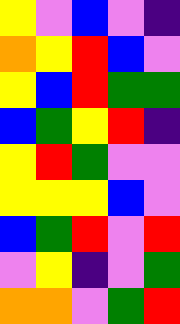[["yellow", "violet", "blue", "violet", "indigo"], ["orange", "yellow", "red", "blue", "violet"], ["yellow", "blue", "red", "green", "green"], ["blue", "green", "yellow", "red", "indigo"], ["yellow", "red", "green", "violet", "violet"], ["yellow", "yellow", "yellow", "blue", "violet"], ["blue", "green", "red", "violet", "red"], ["violet", "yellow", "indigo", "violet", "green"], ["orange", "orange", "violet", "green", "red"]]